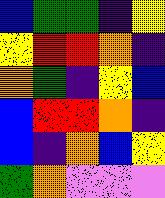[["blue", "green", "green", "indigo", "yellow"], ["yellow", "red", "red", "orange", "indigo"], ["orange", "green", "indigo", "yellow", "blue"], ["blue", "red", "red", "orange", "indigo"], ["blue", "indigo", "orange", "blue", "yellow"], ["green", "orange", "violet", "violet", "violet"]]